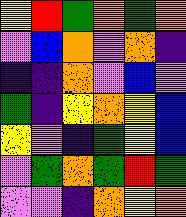[["yellow", "red", "green", "orange", "green", "orange"], ["violet", "blue", "orange", "violet", "orange", "indigo"], ["indigo", "indigo", "orange", "violet", "blue", "violet"], ["green", "indigo", "yellow", "orange", "yellow", "blue"], ["yellow", "violet", "indigo", "green", "yellow", "blue"], ["violet", "green", "orange", "green", "red", "green"], ["violet", "violet", "indigo", "orange", "yellow", "orange"]]